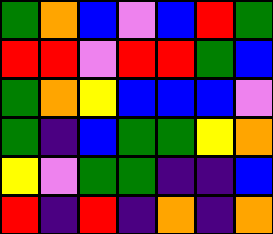[["green", "orange", "blue", "violet", "blue", "red", "green"], ["red", "red", "violet", "red", "red", "green", "blue"], ["green", "orange", "yellow", "blue", "blue", "blue", "violet"], ["green", "indigo", "blue", "green", "green", "yellow", "orange"], ["yellow", "violet", "green", "green", "indigo", "indigo", "blue"], ["red", "indigo", "red", "indigo", "orange", "indigo", "orange"]]